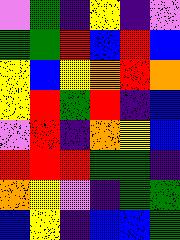[["violet", "green", "indigo", "yellow", "indigo", "violet"], ["green", "green", "red", "blue", "red", "blue"], ["yellow", "blue", "yellow", "orange", "red", "orange"], ["yellow", "red", "green", "red", "indigo", "blue"], ["violet", "red", "indigo", "orange", "yellow", "blue"], ["red", "red", "red", "green", "green", "indigo"], ["orange", "yellow", "violet", "indigo", "green", "green"], ["blue", "yellow", "indigo", "blue", "blue", "green"]]